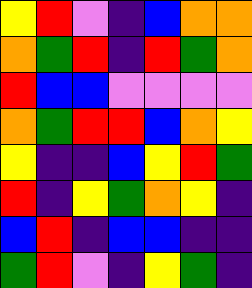[["yellow", "red", "violet", "indigo", "blue", "orange", "orange"], ["orange", "green", "red", "indigo", "red", "green", "orange"], ["red", "blue", "blue", "violet", "violet", "violet", "violet"], ["orange", "green", "red", "red", "blue", "orange", "yellow"], ["yellow", "indigo", "indigo", "blue", "yellow", "red", "green"], ["red", "indigo", "yellow", "green", "orange", "yellow", "indigo"], ["blue", "red", "indigo", "blue", "blue", "indigo", "indigo"], ["green", "red", "violet", "indigo", "yellow", "green", "indigo"]]